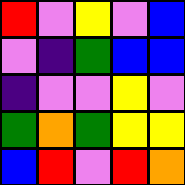[["red", "violet", "yellow", "violet", "blue"], ["violet", "indigo", "green", "blue", "blue"], ["indigo", "violet", "violet", "yellow", "violet"], ["green", "orange", "green", "yellow", "yellow"], ["blue", "red", "violet", "red", "orange"]]